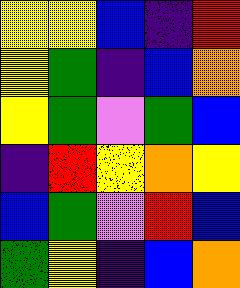[["yellow", "yellow", "blue", "indigo", "red"], ["yellow", "green", "indigo", "blue", "orange"], ["yellow", "green", "violet", "green", "blue"], ["indigo", "red", "yellow", "orange", "yellow"], ["blue", "green", "violet", "red", "blue"], ["green", "yellow", "indigo", "blue", "orange"]]